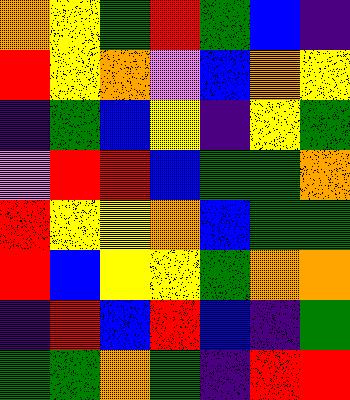[["orange", "yellow", "green", "red", "green", "blue", "indigo"], ["red", "yellow", "orange", "violet", "blue", "orange", "yellow"], ["indigo", "green", "blue", "yellow", "indigo", "yellow", "green"], ["violet", "red", "red", "blue", "green", "green", "orange"], ["red", "yellow", "yellow", "orange", "blue", "green", "green"], ["red", "blue", "yellow", "yellow", "green", "orange", "orange"], ["indigo", "red", "blue", "red", "blue", "indigo", "green"], ["green", "green", "orange", "green", "indigo", "red", "red"]]